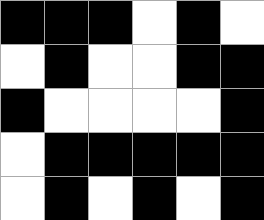[["black", "black", "black", "white", "black", "white"], ["white", "black", "white", "white", "black", "black"], ["black", "white", "white", "white", "white", "black"], ["white", "black", "black", "black", "black", "black"], ["white", "black", "white", "black", "white", "black"]]